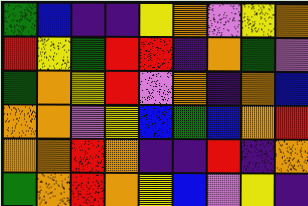[["green", "blue", "indigo", "indigo", "yellow", "orange", "violet", "yellow", "orange"], ["red", "yellow", "green", "red", "red", "indigo", "orange", "green", "violet"], ["green", "orange", "yellow", "red", "violet", "orange", "indigo", "orange", "blue"], ["orange", "orange", "violet", "yellow", "blue", "green", "blue", "orange", "red"], ["orange", "orange", "red", "orange", "indigo", "indigo", "red", "indigo", "orange"], ["green", "orange", "red", "orange", "yellow", "blue", "violet", "yellow", "indigo"]]